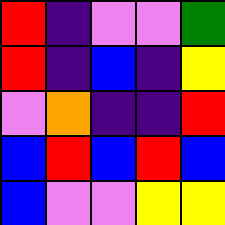[["red", "indigo", "violet", "violet", "green"], ["red", "indigo", "blue", "indigo", "yellow"], ["violet", "orange", "indigo", "indigo", "red"], ["blue", "red", "blue", "red", "blue"], ["blue", "violet", "violet", "yellow", "yellow"]]